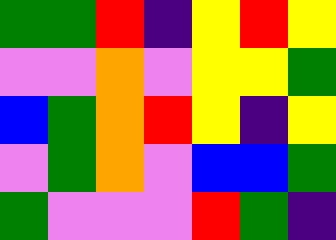[["green", "green", "red", "indigo", "yellow", "red", "yellow"], ["violet", "violet", "orange", "violet", "yellow", "yellow", "green"], ["blue", "green", "orange", "red", "yellow", "indigo", "yellow"], ["violet", "green", "orange", "violet", "blue", "blue", "green"], ["green", "violet", "violet", "violet", "red", "green", "indigo"]]